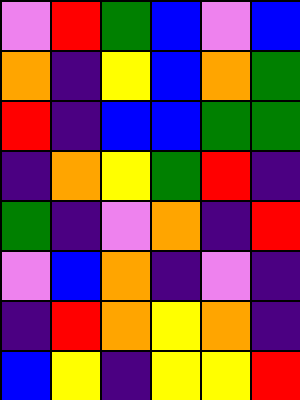[["violet", "red", "green", "blue", "violet", "blue"], ["orange", "indigo", "yellow", "blue", "orange", "green"], ["red", "indigo", "blue", "blue", "green", "green"], ["indigo", "orange", "yellow", "green", "red", "indigo"], ["green", "indigo", "violet", "orange", "indigo", "red"], ["violet", "blue", "orange", "indigo", "violet", "indigo"], ["indigo", "red", "orange", "yellow", "orange", "indigo"], ["blue", "yellow", "indigo", "yellow", "yellow", "red"]]